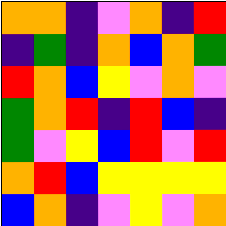[["orange", "orange", "indigo", "violet", "orange", "indigo", "red"], ["indigo", "green", "indigo", "orange", "blue", "orange", "green"], ["red", "orange", "blue", "yellow", "violet", "orange", "violet"], ["green", "orange", "red", "indigo", "red", "blue", "indigo"], ["green", "violet", "yellow", "blue", "red", "violet", "red"], ["orange", "red", "blue", "yellow", "yellow", "yellow", "yellow"], ["blue", "orange", "indigo", "violet", "yellow", "violet", "orange"]]